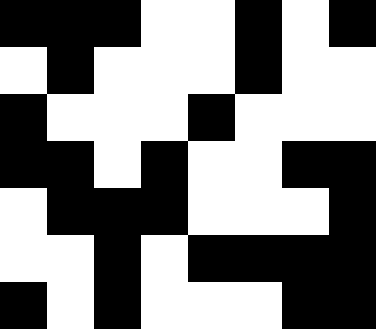[["black", "black", "black", "white", "white", "black", "white", "black"], ["white", "black", "white", "white", "white", "black", "white", "white"], ["black", "white", "white", "white", "black", "white", "white", "white"], ["black", "black", "white", "black", "white", "white", "black", "black"], ["white", "black", "black", "black", "white", "white", "white", "black"], ["white", "white", "black", "white", "black", "black", "black", "black"], ["black", "white", "black", "white", "white", "white", "black", "black"]]